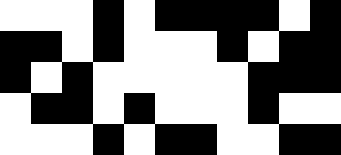[["white", "white", "white", "black", "white", "black", "black", "black", "black", "white", "black"], ["black", "black", "white", "black", "white", "white", "white", "black", "white", "black", "black"], ["black", "white", "black", "white", "white", "white", "white", "white", "black", "black", "black"], ["white", "black", "black", "white", "black", "white", "white", "white", "black", "white", "white"], ["white", "white", "white", "black", "white", "black", "black", "white", "white", "black", "black"]]